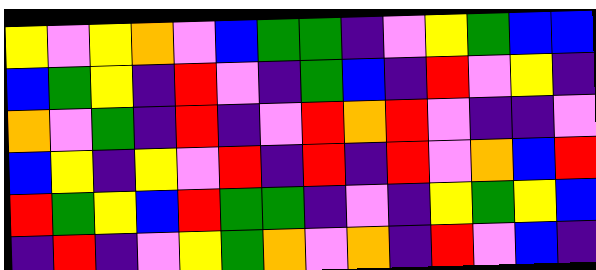[["yellow", "violet", "yellow", "orange", "violet", "blue", "green", "green", "indigo", "violet", "yellow", "green", "blue", "blue"], ["blue", "green", "yellow", "indigo", "red", "violet", "indigo", "green", "blue", "indigo", "red", "violet", "yellow", "indigo"], ["orange", "violet", "green", "indigo", "red", "indigo", "violet", "red", "orange", "red", "violet", "indigo", "indigo", "violet"], ["blue", "yellow", "indigo", "yellow", "violet", "red", "indigo", "red", "indigo", "red", "violet", "orange", "blue", "red"], ["red", "green", "yellow", "blue", "red", "green", "green", "indigo", "violet", "indigo", "yellow", "green", "yellow", "blue"], ["indigo", "red", "indigo", "violet", "yellow", "green", "orange", "violet", "orange", "indigo", "red", "violet", "blue", "indigo"]]